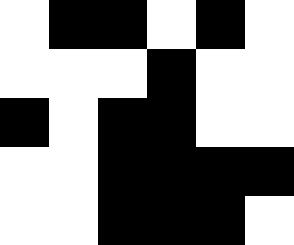[["white", "black", "black", "white", "black", "white"], ["white", "white", "white", "black", "white", "white"], ["black", "white", "black", "black", "white", "white"], ["white", "white", "black", "black", "black", "black"], ["white", "white", "black", "black", "black", "white"]]